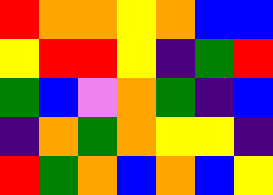[["red", "orange", "orange", "yellow", "orange", "blue", "blue"], ["yellow", "red", "red", "yellow", "indigo", "green", "red"], ["green", "blue", "violet", "orange", "green", "indigo", "blue"], ["indigo", "orange", "green", "orange", "yellow", "yellow", "indigo"], ["red", "green", "orange", "blue", "orange", "blue", "yellow"]]